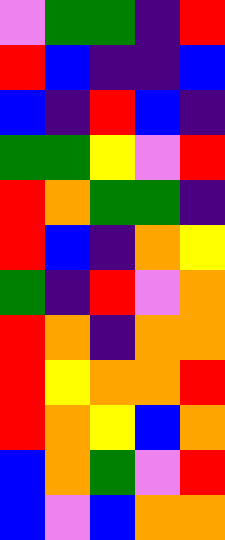[["violet", "green", "green", "indigo", "red"], ["red", "blue", "indigo", "indigo", "blue"], ["blue", "indigo", "red", "blue", "indigo"], ["green", "green", "yellow", "violet", "red"], ["red", "orange", "green", "green", "indigo"], ["red", "blue", "indigo", "orange", "yellow"], ["green", "indigo", "red", "violet", "orange"], ["red", "orange", "indigo", "orange", "orange"], ["red", "yellow", "orange", "orange", "red"], ["red", "orange", "yellow", "blue", "orange"], ["blue", "orange", "green", "violet", "red"], ["blue", "violet", "blue", "orange", "orange"]]